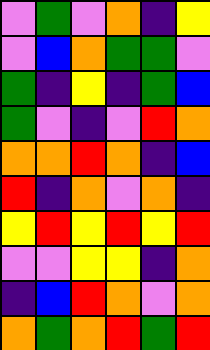[["violet", "green", "violet", "orange", "indigo", "yellow"], ["violet", "blue", "orange", "green", "green", "violet"], ["green", "indigo", "yellow", "indigo", "green", "blue"], ["green", "violet", "indigo", "violet", "red", "orange"], ["orange", "orange", "red", "orange", "indigo", "blue"], ["red", "indigo", "orange", "violet", "orange", "indigo"], ["yellow", "red", "yellow", "red", "yellow", "red"], ["violet", "violet", "yellow", "yellow", "indigo", "orange"], ["indigo", "blue", "red", "orange", "violet", "orange"], ["orange", "green", "orange", "red", "green", "red"]]